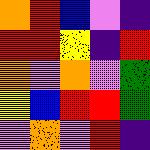[["orange", "red", "blue", "violet", "indigo"], ["red", "red", "yellow", "indigo", "red"], ["orange", "violet", "orange", "violet", "green"], ["yellow", "blue", "red", "red", "green"], ["violet", "orange", "violet", "red", "indigo"]]